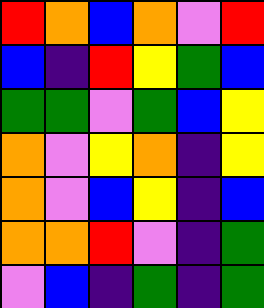[["red", "orange", "blue", "orange", "violet", "red"], ["blue", "indigo", "red", "yellow", "green", "blue"], ["green", "green", "violet", "green", "blue", "yellow"], ["orange", "violet", "yellow", "orange", "indigo", "yellow"], ["orange", "violet", "blue", "yellow", "indigo", "blue"], ["orange", "orange", "red", "violet", "indigo", "green"], ["violet", "blue", "indigo", "green", "indigo", "green"]]